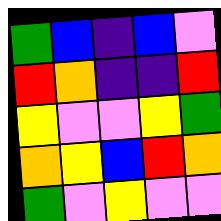[["green", "blue", "indigo", "blue", "violet"], ["red", "orange", "indigo", "indigo", "red"], ["yellow", "violet", "violet", "yellow", "green"], ["orange", "yellow", "blue", "red", "orange"], ["green", "violet", "yellow", "violet", "violet"]]